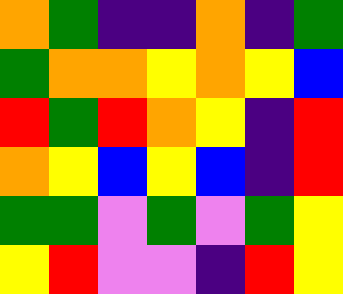[["orange", "green", "indigo", "indigo", "orange", "indigo", "green"], ["green", "orange", "orange", "yellow", "orange", "yellow", "blue"], ["red", "green", "red", "orange", "yellow", "indigo", "red"], ["orange", "yellow", "blue", "yellow", "blue", "indigo", "red"], ["green", "green", "violet", "green", "violet", "green", "yellow"], ["yellow", "red", "violet", "violet", "indigo", "red", "yellow"]]